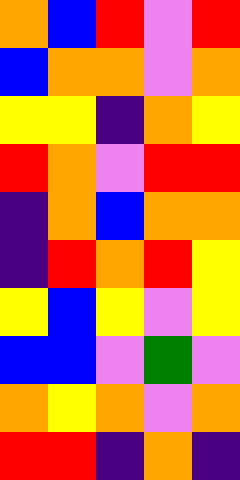[["orange", "blue", "red", "violet", "red"], ["blue", "orange", "orange", "violet", "orange"], ["yellow", "yellow", "indigo", "orange", "yellow"], ["red", "orange", "violet", "red", "red"], ["indigo", "orange", "blue", "orange", "orange"], ["indigo", "red", "orange", "red", "yellow"], ["yellow", "blue", "yellow", "violet", "yellow"], ["blue", "blue", "violet", "green", "violet"], ["orange", "yellow", "orange", "violet", "orange"], ["red", "red", "indigo", "orange", "indigo"]]